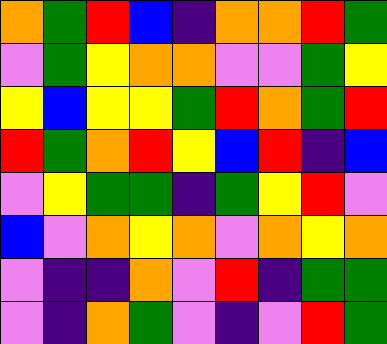[["orange", "green", "red", "blue", "indigo", "orange", "orange", "red", "green"], ["violet", "green", "yellow", "orange", "orange", "violet", "violet", "green", "yellow"], ["yellow", "blue", "yellow", "yellow", "green", "red", "orange", "green", "red"], ["red", "green", "orange", "red", "yellow", "blue", "red", "indigo", "blue"], ["violet", "yellow", "green", "green", "indigo", "green", "yellow", "red", "violet"], ["blue", "violet", "orange", "yellow", "orange", "violet", "orange", "yellow", "orange"], ["violet", "indigo", "indigo", "orange", "violet", "red", "indigo", "green", "green"], ["violet", "indigo", "orange", "green", "violet", "indigo", "violet", "red", "green"]]